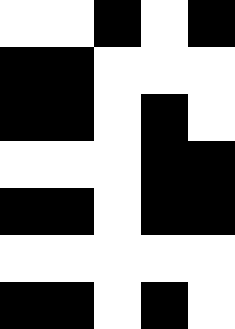[["white", "white", "black", "white", "black"], ["black", "black", "white", "white", "white"], ["black", "black", "white", "black", "white"], ["white", "white", "white", "black", "black"], ["black", "black", "white", "black", "black"], ["white", "white", "white", "white", "white"], ["black", "black", "white", "black", "white"]]